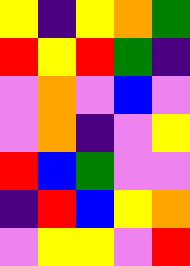[["yellow", "indigo", "yellow", "orange", "green"], ["red", "yellow", "red", "green", "indigo"], ["violet", "orange", "violet", "blue", "violet"], ["violet", "orange", "indigo", "violet", "yellow"], ["red", "blue", "green", "violet", "violet"], ["indigo", "red", "blue", "yellow", "orange"], ["violet", "yellow", "yellow", "violet", "red"]]